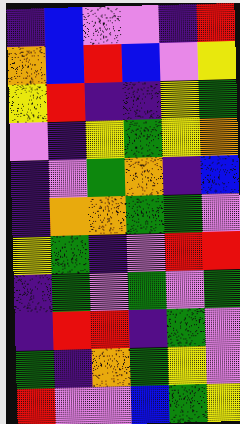[["indigo", "blue", "violet", "violet", "indigo", "red"], ["orange", "blue", "red", "blue", "violet", "yellow"], ["yellow", "red", "indigo", "indigo", "yellow", "green"], ["violet", "indigo", "yellow", "green", "yellow", "orange"], ["indigo", "violet", "green", "orange", "indigo", "blue"], ["indigo", "orange", "orange", "green", "green", "violet"], ["yellow", "green", "indigo", "violet", "red", "red"], ["indigo", "green", "violet", "green", "violet", "green"], ["indigo", "red", "red", "indigo", "green", "violet"], ["green", "indigo", "orange", "green", "yellow", "violet"], ["red", "violet", "violet", "blue", "green", "yellow"]]